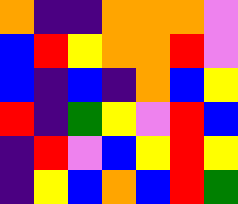[["orange", "indigo", "indigo", "orange", "orange", "orange", "violet"], ["blue", "red", "yellow", "orange", "orange", "red", "violet"], ["blue", "indigo", "blue", "indigo", "orange", "blue", "yellow"], ["red", "indigo", "green", "yellow", "violet", "red", "blue"], ["indigo", "red", "violet", "blue", "yellow", "red", "yellow"], ["indigo", "yellow", "blue", "orange", "blue", "red", "green"]]